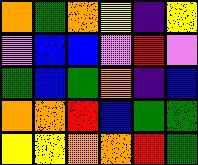[["orange", "green", "orange", "yellow", "indigo", "yellow"], ["violet", "blue", "blue", "violet", "red", "violet"], ["green", "blue", "green", "orange", "indigo", "blue"], ["orange", "orange", "red", "blue", "green", "green"], ["yellow", "yellow", "orange", "orange", "red", "green"]]